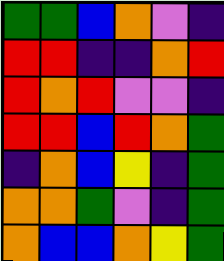[["green", "green", "blue", "orange", "violet", "indigo"], ["red", "red", "indigo", "indigo", "orange", "red"], ["red", "orange", "red", "violet", "violet", "indigo"], ["red", "red", "blue", "red", "orange", "green"], ["indigo", "orange", "blue", "yellow", "indigo", "green"], ["orange", "orange", "green", "violet", "indigo", "green"], ["orange", "blue", "blue", "orange", "yellow", "green"]]